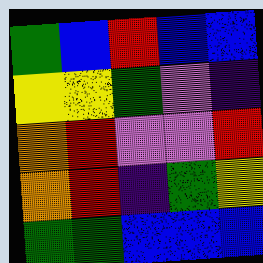[["green", "blue", "red", "blue", "blue"], ["yellow", "yellow", "green", "violet", "indigo"], ["orange", "red", "violet", "violet", "red"], ["orange", "red", "indigo", "green", "yellow"], ["green", "green", "blue", "blue", "blue"]]